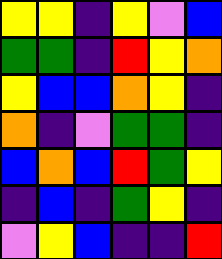[["yellow", "yellow", "indigo", "yellow", "violet", "blue"], ["green", "green", "indigo", "red", "yellow", "orange"], ["yellow", "blue", "blue", "orange", "yellow", "indigo"], ["orange", "indigo", "violet", "green", "green", "indigo"], ["blue", "orange", "blue", "red", "green", "yellow"], ["indigo", "blue", "indigo", "green", "yellow", "indigo"], ["violet", "yellow", "blue", "indigo", "indigo", "red"]]